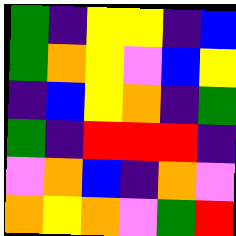[["green", "indigo", "yellow", "yellow", "indigo", "blue"], ["green", "orange", "yellow", "violet", "blue", "yellow"], ["indigo", "blue", "yellow", "orange", "indigo", "green"], ["green", "indigo", "red", "red", "red", "indigo"], ["violet", "orange", "blue", "indigo", "orange", "violet"], ["orange", "yellow", "orange", "violet", "green", "red"]]